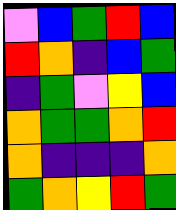[["violet", "blue", "green", "red", "blue"], ["red", "orange", "indigo", "blue", "green"], ["indigo", "green", "violet", "yellow", "blue"], ["orange", "green", "green", "orange", "red"], ["orange", "indigo", "indigo", "indigo", "orange"], ["green", "orange", "yellow", "red", "green"]]